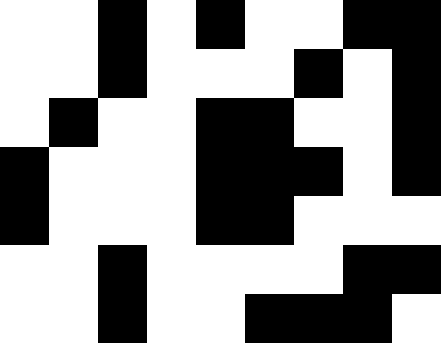[["white", "white", "black", "white", "black", "white", "white", "black", "black"], ["white", "white", "black", "white", "white", "white", "black", "white", "black"], ["white", "black", "white", "white", "black", "black", "white", "white", "black"], ["black", "white", "white", "white", "black", "black", "black", "white", "black"], ["black", "white", "white", "white", "black", "black", "white", "white", "white"], ["white", "white", "black", "white", "white", "white", "white", "black", "black"], ["white", "white", "black", "white", "white", "black", "black", "black", "white"]]